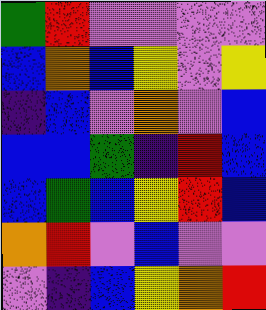[["green", "red", "violet", "violet", "violet", "violet"], ["blue", "orange", "blue", "yellow", "violet", "yellow"], ["indigo", "blue", "violet", "orange", "violet", "blue"], ["blue", "blue", "green", "indigo", "red", "blue"], ["blue", "green", "blue", "yellow", "red", "blue"], ["orange", "red", "violet", "blue", "violet", "violet"], ["violet", "indigo", "blue", "yellow", "orange", "red"]]